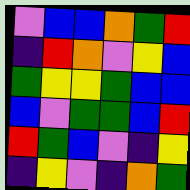[["violet", "blue", "blue", "orange", "green", "red"], ["indigo", "red", "orange", "violet", "yellow", "blue"], ["green", "yellow", "yellow", "green", "blue", "blue"], ["blue", "violet", "green", "green", "blue", "red"], ["red", "green", "blue", "violet", "indigo", "yellow"], ["indigo", "yellow", "violet", "indigo", "orange", "green"]]